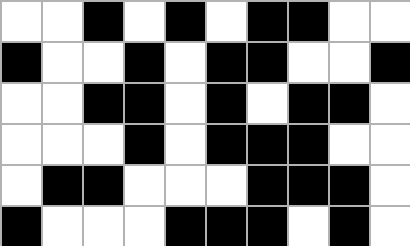[["white", "white", "black", "white", "black", "white", "black", "black", "white", "white"], ["black", "white", "white", "black", "white", "black", "black", "white", "white", "black"], ["white", "white", "black", "black", "white", "black", "white", "black", "black", "white"], ["white", "white", "white", "black", "white", "black", "black", "black", "white", "white"], ["white", "black", "black", "white", "white", "white", "black", "black", "black", "white"], ["black", "white", "white", "white", "black", "black", "black", "white", "black", "white"]]